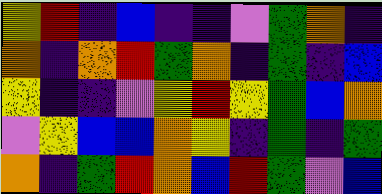[["yellow", "red", "indigo", "blue", "indigo", "indigo", "violet", "green", "orange", "indigo"], ["orange", "indigo", "orange", "red", "green", "orange", "indigo", "green", "indigo", "blue"], ["yellow", "indigo", "indigo", "violet", "yellow", "red", "yellow", "green", "blue", "orange"], ["violet", "yellow", "blue", "blue", "orange", "yellow", "indigo", "green", "indigo", "green"], ["orange", "indigo", "green", "red", "orange", "blue", "red", "green", "violet", "blue"]]